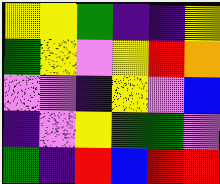[["yellow", "yellow", "green", "indigo", "indigo", "yellow"], ["green", "yellow", "violet", "yellow", "red", "orange"], ["violet", "violet", "indigo", "yellow", "violet", "blue"], ["indigo", "violet", "yellow", "green", "green", "violet"], ["green", "indigo", "red", "blue", "red", "red"]]